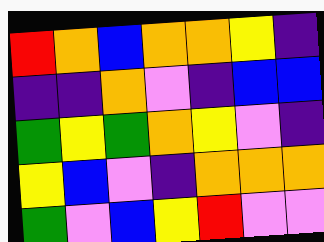[["red", "orange", "blue", "orange", "orange", "yellow", "indigo"], ["indigo", "indigo", "orange", "violet", "indigo", "blue", "blue"], ["green", "yellow", "green", "orange", "yellow", "violet", "indigo"], ["yellow", "blue", "violet", "indigo", "orange", "orange", "orange"], ["green", "violet", "blue", "yellow", "red", "violet", "violet"]]